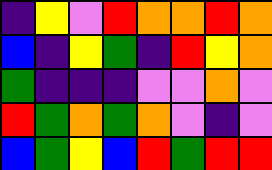[["indigo", "yellow", "violet", "red", "orange", "orange", "red", "orange"], ["blue", "indigo", "yellow", "green", "indigo", "red", "yellow", "orange"], ["green", "indigo", "indigo", "indigo", "violet", "violet", "orange", "violet"], ["red", "green", "orange", "green", "orange", "violet", "indigo", "violet"], ["blue", "green", "yellow", "blue", "red", "green", "red", "red"]]